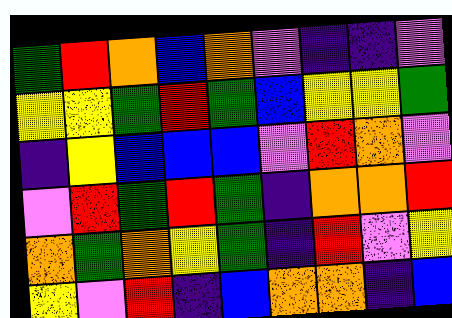[["green", "red", "orange", "blue", "orange", "violet", "indigo", "indigo", "violet"], ["yellow", "yellow", "green", "red", "green", "blue", "yellow", "yellow", "green"], ["indigo", "yellow", "blue", "blue", "blue", "violet", "red", "orange", "violet"], ["violet", "red", "green", "red", "green", "indigo", "orange", "orange", "red"], ["orange", "green", "orange", "yellow", "green", "indigo", "red", "violet", "yellow"], ["yellow", "violet", "red", "indigo", "blue", "orange", "orange", "indigo", "blue"]]